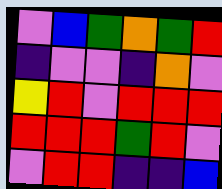[["violet", "blue", "green", "orange", "green", "red"], ["indigo", "violet", "violet", "indigo", "orange", "violet"], ["yellow", "red", "violet", "red", "red", "red"], ["red", "red", "red", "green", "red", "violet"], ["violet", "red", "red", "indigo", "indigo", "blue"]]